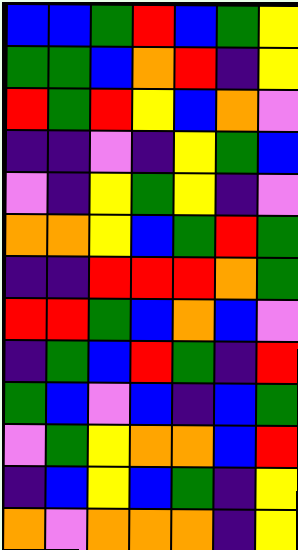[["blue", "blue", "green", "red", "blue", "green", "yellow"], ["green", "green", "blue", "orange", "red", "indigo", "yellow"], ["red", "green", "red", "yellow", "blue", "orange", "violet"], ["indigo", "indigo", "violet", "indigo", "yellow", "green", "blue"], ["violet", "indigo", "yellow", "green", "yellow", "indigo", "violet"], ["orange", "orange", "yellow", "blue", "green", "red", "green"], ["indigo", "indigo", "red", "red", "red", "orange", "green"], ["red", "red", "green", "blue", "orange", "blue", "violet"], ["indigo", "green", "blue", "red", "green", "indigo", "red"], ["green", "blue", "violet", "blue", "indigo", "blue", "green"], ["violet", "green", "yellow", "orange", "orange", "blue", "red"], ["indigo", "blue", "yellow", "blue", "green", "indigo", "yellow"], ["orange", "violet", "orange", "orange", "orange", "indigo", "yellow"]]